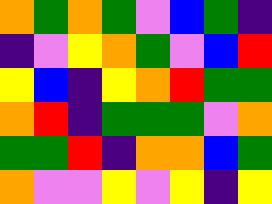[["orange", "green", "orange", "green", "violet", "blue", "green", "indigo"], ["indigo", "violet", "yellow", "orange", "green", "violet", "blue", "red"], ["yellow", "blue", "indigo", "yellow", "orange", "red", "green", "green"], ["orange", "red", "indigo", "green", "green", "green", "violet", "orange"], ["green", "green", "red", "indigo", "orange", "orange", "blue", "green"], ["orange", "violet", "violet", "yellow", "violet", "yellow", "indigo", "yellow"]]